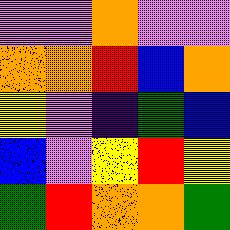[["violet", "violet", "orange", "violet", "violet"], ["orange", "orange", "red", "blue", "orange"], ["yellow", "violet", "indigo", "green", "blue"], ["blue", "violet", "yellow", "red", "yellow"], ["green", "red", "orange", "orange", "green"]]